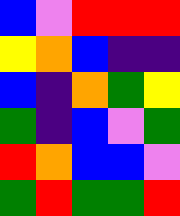[["blue", "violet", "red", "red", "red"], ["yellow", "orange", "blue", "indigo", "indigo"], ["blue", "indigo", "orange", "green", "yellow"], ["green", "indigo", "blue", "violet", "green"], ["red", "orange", "blue", "blue", "violet"], ["green", "red", "green", "green", "red"]]